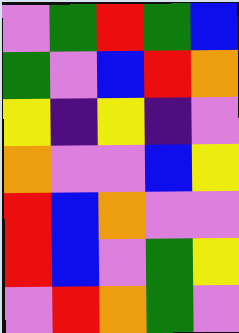[["violet", "green", "red", "green", "blue"], ["green", "violet", "blue", "red", "orange"], ["yellow", "indigo", "yellow", "indigo", "violet"], ["orange", "violet", "violet", "blue", "yellow"], ["red", "blue", "orange", "violet", "violet"], ["red", "blue", "violet", "green", "yellow"], ["violet", "red", "orange", "green", "violet"]]